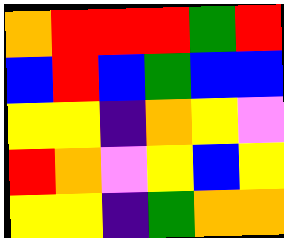[["orange", "red", "red", "red", "green", "red"], ["blue", "red", "blue", "green", "blue", "blue"], ["yellow", "yellow", "indigo", "orange", "yellow", "violet"], ["red", "orange", "violet", "yellow", "blue", "yellow"], ["yellow", "yellow", "indigo", "green", "orange", "orange"]]